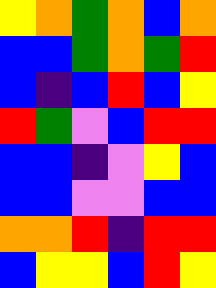[["yellow", "orange", "green", "orange", "blue", "orange"], ["blue", "blue", "green", "orange", "green", "red"], ["blue", "indigo", "blue", "red", "blue", "yellow"], ["red", "green", "violet", "blue", "red", "red"], ["blue", "blue", "indigo", "violet", "yellow", "blue"], ["blue", "blue", "violet", "violet", "blue", "blue"], ["orange", "orange", "red", "indigo", "red", "red"], ["blue", "yellow", "yellow", "blue", "red", "yellow"]]